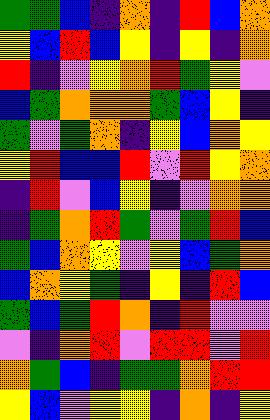[["green", "green", "blue", "indigo", "orange", "indigo", "red", "blue", "orange"], ["yellow", "blue", "red", "blue", "yellow", "indigo", "yellow", "indigo", "orange"], ["red", "indigo", "violet", "yellow", "orange", "red", "green", "yellow", "violet"], ["blue", "green", "orange", "orange", "orange", "green", "blue", "yellow", "indigo"], ["green", "violet", "green", "orange", "indigo", "yellow", "blue", "orange", "yellow"], ["yellow", "red", "blue", "blue", "red", "violet", "red", "yellow", "orange"], ["indigo", "red", "violet", "blue", "yellow", "indigo", "violet", "orange", "orange"], ["indigo", "green", "orange", "red", "green", "violet", "green", "red", "blue"], ["green", "blue", "orange", "yellow", "violet", "yellow", "blue", "green", "orange"], ["blue", "orange", "yellow", "green", "indigo", "yellow", "indigo", "red", "blue"], ["green", "blue", "green", "red", "orange", "indigo", "red", "violet", "violet"], ["violet", "indigo", "orange", "red", "violet", "red", "red", "violet", "red"], ["orange", "green", "blue", "indigo", "green", "green", "orange", "red", "red"], ["yellow", "blue", "violet", "yellow", "yellow", "indigo", "orange", "indigo", "yellow"]]